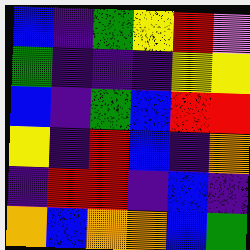[["blue", "indigo", "green", "yellow", "red", "violet"], ["green", "indigo", "indigo", "indigo", "yellow", "yellow"], ["blue", "indigo", "green", "blue", "red", "red"], ["yellow", "indigo", "red", "blue", "indigo", "orange"], ["indigo", "red", "red", "indigo", "blue", "indigo"], ["orange", "blue", "orange", "orange", "blue", "green"]]